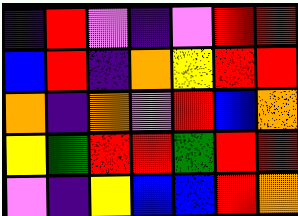[["indigo", "red", "violet", "indigo", "violet", "red", "red"], ["blue", "red", "indigo", "orange", "yellow", "red", "red"], ["orange", "indigo", "orange", "violet", "red", "blue", "orange"], ["yellow", "green", "red", "red", "green", "red", "red"], ["violet", "indigo", "yellow", "blue", "blue", "red", "orange"]]